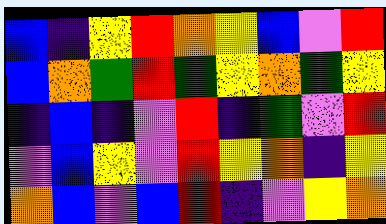[["blue", "indigo", "yellow", "red", "orange", "yellow", "blue", "violet", "red"], ["blue", "orange", "green", "red", "green", "yellow", "orange", "green", "yellow"], ["indigo", "blue", "indigo", "violet", "red", "indigo", "green", "violet", "red"], ["violet", "blue", "yellow", "violet", "red", "yellow", "orange", "indigo", "yellow"], ["orange", "blue", "violet", "blue", "red", "indigo", "violet", "yellow", "orange"]]